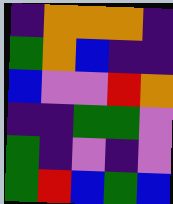[["indigo", "orange", "orange", "orange", "indigo"], ["green", "orange", "blue", "indigo", "indigo"], ["blue", "violet", "violet", "red", "orange"], ["indigo", "indigo", "green", "green", "violet"], ["green", "indigo", "violet", "indigo", "violet"], ["green", "red", "blue", "green", "blue"]]